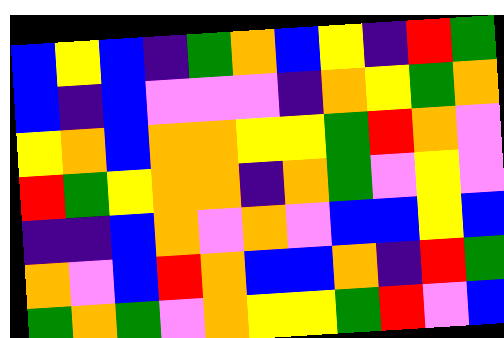[["blue", "yellow", "blue", "indigo", "green", "orange", "blue", "yellow", "indigo", "red", "green"], ["blue", "indigo", "blue", "violet", "violet", "violet", "indigo", "orange", "yellow", "green", "orange"], ["yellow", "orange", "blue", "orange", "orange", "yellow", "yellow", "green", "red", "orange", "violet"], ["red", "green", "yellow", "orange", "orange", "indigo", "orange", "green", "violet", "yellow", "violet"], ["indigo", "indigo", "blue", "orange", "violet", "orange", "violet", "blue", "blue", "yellow", "blue"], ["orange", "violet", "blue", "red", "orange", "blue", "blue", "orange", "indigo", "red", "green"], ["green", "orange", "green", "violet", "orange", "yellow", "yellow", "green", "red", "violet", "blue"]]